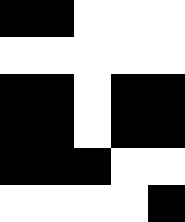[["black", "black", "white", "white", "white"], ["white", "white", "white", "white", "white"], ["black", "black", "white", "black", "black"], ["black", "black", "white", "black", "black"], ["black", "black", "black", "white", "white"], ["white", "white", "white", "white", "black"]]